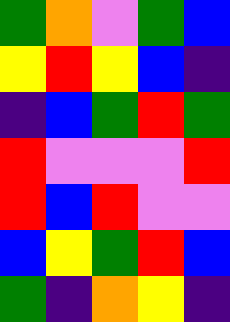[["green", "orange", "violet", "green", "blue"], ["yellow", "red", "yellow", "blue", "indigo"], ["indigo", "blue", "green", "red", "green"], ["red", "violet", "violet", "violet", "red"], ["red", "blue", "red", "violet", "violet"], ["blue", "yellow", "green", "red", "blue"], ["green", "indigo", "orange", "yellow", "indigo"]]